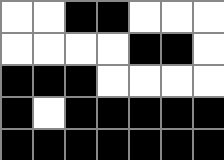[["white", "white", "black", "black", "white", "white", "white"], ["white", "white", "white", "white", "black", "black", "white"], ["black", "black", "black", "white", "white", "white", "white"], ["black", "white", "black", "black", "black", "black", "black"], ["black", "black", "black", "black", "black", "black", "black"]]